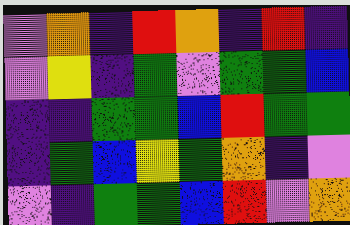[["violet", "orange", "indigo", "red", "orange", "indigo", "red", "indigo"], ["violet", "yellow", "indigo", "green", "violet", "green", "green", "blue"], ["indigo", "indigo", "green", "green", "blue", "red", "green", "green"], ["indigo", "green", "blue", "yellow", "green", "orange", "indigo", "violet"], ["violet", "indigo", "green", "green", "blue", "red", "violet", "orange"]]